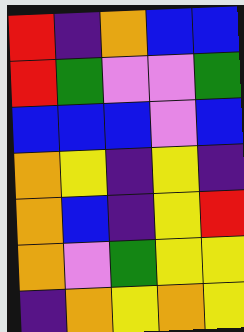[["red", "indigo", "orange", "blue", "blue"], ["red", "green", "violet", "violet", "green"], ["blue", "blue", "blue", "violet", "blue"], ["orange", "yellow", "indigo", "yellow", "indigo"], ["orange", "blue", "indigo", "yellow", "red"], ["orange", "violet", "green", "yellow", "yellow"], ["indigo", "orange", "yellow", "orange", "yellow"]]